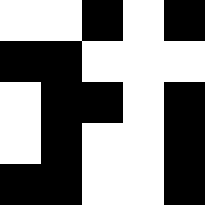[["white", "white", "black", "white", "black"], ["black", "black", "white", "white", "white"], ["white", "black", "black", "white", "black"], ["white", "black", "white", "white", "black"], ["black", "black", "white", "white", "black"]]